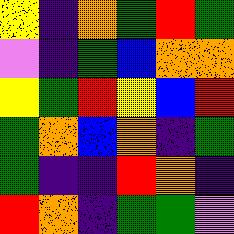[["yellow", "indigo", "orange", "green", "red", "green"], ["violet", "indigo", "green", "blue", "orange", "orange"], ["yellow", "green", "red", "yellow", "blue", "red"], ["green", "orange", "blue", "orange", "indigo", "green"], ["green", "indigo", "indigo", "red", "orange", "indigo"], ["red", "orange", "indigo", "green", "green", "violet"]]